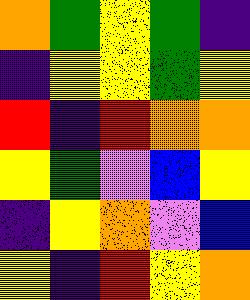[["orange", "green", "yellow", "green", "indigo"], ["indigo", "yellow", "yellow", "green", "yellow"], ["red", "indigo", "red", "orange", "orange"], ["yellow", "green", "violet", "blue", "yellow"], ["indigo", "yellow", "orange", "violet", "blue"], ["yellow", "indigo", "red", "yellow", "orange"]]